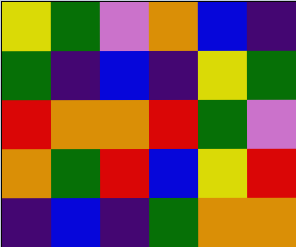[["yellow", "green", "violet", "orange", "blue", "indigo"], ["green", "indigo", "blue", "indigo", "yellow", "green"], ["red", "orange", "orange", "red", "green", "violet"], ["orange", "green", "red", "blue", "yellow", "red"], ["indigo", "blue", "indigo", "green", "orange", "orange"]]